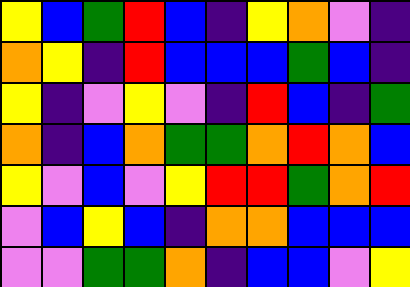[["yellow", "blue", "green", "red", "blue", "indigo", "yellow", "orange", "violet", "indigo"], ["orange", "yellow", "indigo", "red", "blue", "blue", "blue", "green", "blue", "indigo"], ["yellow", "indigo", "violet", "yellow", "violet", "indigo", "red", "blue", "indigo", "green"], ["orange", "indigo", "blue", "orange", "green", "green", "orange", "red", "orange", "blue"], ["yellow", "violet", "blue", "violet", "yellow", "red", "red", "green", "orange", "red"], ["violet", "blue", "yellow", "blue", "indigo", "orange", "orange", "blue", "blue", "blue"], ["violet", "violet", "green", "green", "orange", "indigo", "blue", "blue", "violet", "yellow"]]